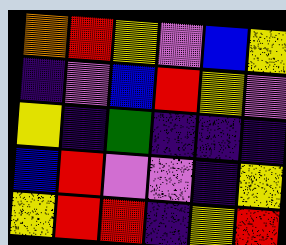[["orange", "red", "yellow", "violet", "blue", "yellow"], ["indigo", "violet", "blue", "red", "yellow", "violet"], ["yellow", "indigo", "green", "indigo", "indigo", "indigo"], ["blue", "red", "violet", "violet", "indigo", "yellow"], ["yellow", "red", "red", "indigo", "yellow", "red"]]